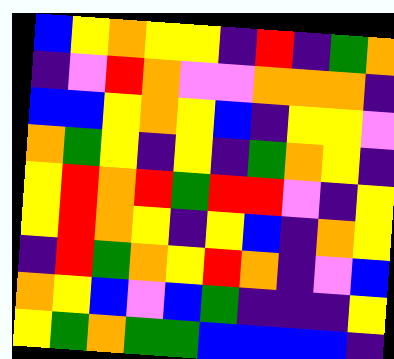[["blue", "yellow", "orange", "yellow", "yellow", "indigo", "red", "indigo", "green", "orange"], ["indigo", "violet", "red", "orange", "violet", "violet", "orange", "orange", "orange", "indigo"], ["blue", "blue", "yellow", "orange", "yellow", "blue", "indigo", "yellow", "yellow", "violet"], ["orange", "green", "yellow", "indigo", "yellow", "indigo", "green", "orange", "yellow", "indigo"], ["yellow", "red", "orange", "red", "green", "red", "red", "violet", "indigo", "yellow"], ["yellow", "red", "orange", "yellow", "indigo", "yellow", "blue", "indigo", "orange", "yellow"], ["indigo", "red", "green", "orange", "yellow", "red", "orange", "indigo", "violet", "blue"], ["orange", "yellow", "blue", "violet", "blue", "green", "indigo", "indigo", "indigo", "yellow"], ["yellow", "green", "orange", "green", "green", "blue", "blue", "blue", "blue", "indigo"]]